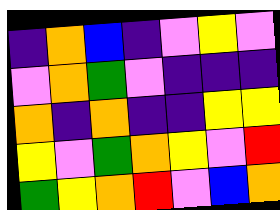[["indigo", "orange", "blue", "indigo", "violet", "yellow", "violet"], ["violet", "orange", "green", "violet", "indigo", "indigo", "indigo"], ["orange", "indigo", "orange", "indigo", "indigo", "yellow", "yellow"], ["yellow", "violet", "green", "orange", "yellow", "violet", "red"], ["green", "yellow", "orange", "red", "violet", "blue", "orange"]]